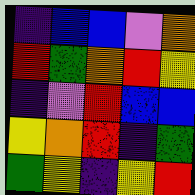[["indigo", "blue", "blue", "violet", "orange"], ["red", "green", "orange", "red", "yellow"], ["indigo", "violet", "red", "blue", "blue"], ["yellow", "orange", "red", "indigo", "green"], ["green", "yellow", "indigo", "yellow", "red"]]